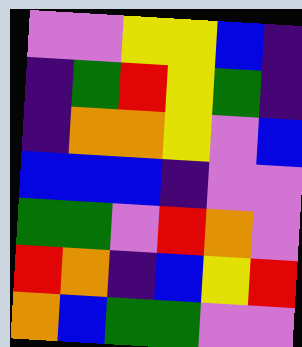[["violet", "violet", "yellow", "yellow", "blue", "indigo"], ["indigo", "green", "red", "yellow", "green", "indigo"], ["indigo", "orange", "orange", "yellow", "violet", "blue"], ["blue", "blue", "blue", "indigo", "violet", "violet"], ["green", "green", "violet", "red", "orange", "violet"], ["red", "orange", "indigo", "blue", "yellow", "red"], ["orange", "blue", "green", "green", "violet", "violet"]]